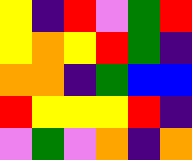[["yellow", "indigo", "red", "violet", "green", "red"], ["yellow", "orange", "yellow", "red", "green", "indigo"], ["orange", "orange", "indigo", "green", "blue", "blue"], ["red", "yellow", "yellow", "yellow", "red", "indigo"], ["violet", "green", "violet", "orange", "indigo", "orange"]]